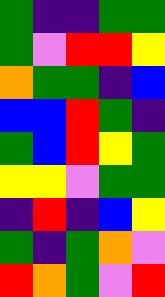[["green", "indigo", "indigo", "green", "green"], ["green", "violet", "red", "red", "yellow"], ["orange", "green", "green", "indigo", "blue"], ["blue", "blue", "red", "green", "indigo"], ["green", "blue", "red", "yellow", "green"], ["yellow", "yellow", "violet", "green", "green"], ["indigo", "red", "indigo", "blue", "yellow"], ["green", "indigo", "green", "orange", "violet"], ["red", "orange", "green", "violet", "red"]]